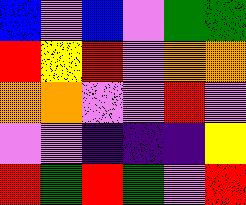[["blue", "violet", "blue", "violet", "green", "green"], ["red", "yellow", "red", "violet", "orange", "orange"], ["orange", "orange", "violet", "violet", "red", "violet"], ["violet", "violet", "indigo", "indigo", "indigo", "yellow"], ["red", "green", "red", "green", "violet", "red"]]